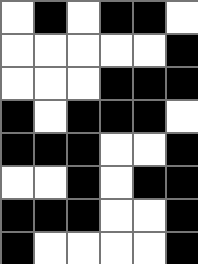[["white", "black", "white", "black", "black", "white"], ["white", "white", "white", "white", "white", "black"], ["white", "white", "white", "black", "black", "black"], ["black", "white", "black", "black", "black", "white"], ["black", "black", "black", "white", "white", "black"], ["white", "white", "black", "white", "black", "black"], ["black", "black", "black", "white", "white", "black"], ["black", "white", "white", "white", "white", "black"]]